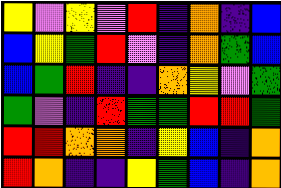[["yellow", "violet", "yellow", "violet", "red", "indigo", "orange", "indigo", "blue"], ["blue", "yellow", "green", "red", "violet", "indigo", "orange", "green", "blue"], ["blue", "green", "red", "indigo", "indigo", "orange", "yellow", "violet", "green"], ["green", "violet", "indigo", "red", "green", "green", "red", "red", "green"], ["red", "red", "orange", "orange", "indigo", "yellow", "blue", "indigo", "orange"], ["red", "orange", "indigo", "indigo", "yellow", "green", "blue", "indigo", "orange"]]